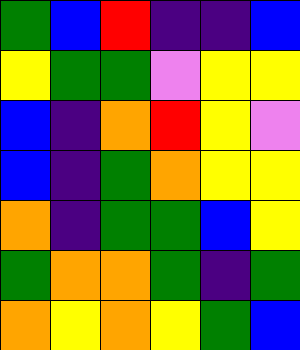[["green", "blue", "red", "indigo", "indigo", "blue"], ["yellow", "green", "green", "violet", "yellow", "yellow"], ["blue", "indigo", "orange", "red", "yellow", "violet"], ["blue", "indigo", "green", "orange", "yellow", "yellow"], ["orange", "indigo", "green", "green", "blue", "yellow"], ["green", "orange", "orange", "green", "indigo", "green"], ["orange", "yellow", "orange", "yellow", "green", "blue"]]